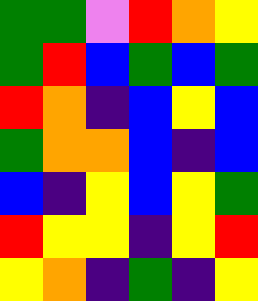[["green", "green", "violet", "red", "orange", "yellow"], ["green", "red", "blue", "green", "blue", "green"], ["red", "orange", "indigo", "blue", "yellow", "blue"], ["green", "orange", "orange", "blue", "indigo", "blue"], ["blue", "indigo", "yellow", "blue", "yellow", "green"], ["red", "yellow", "yellow", "indigo", "yellow", "red"], ["yellow", "orange", "indigo", "green", "indigo", "yellow"]]